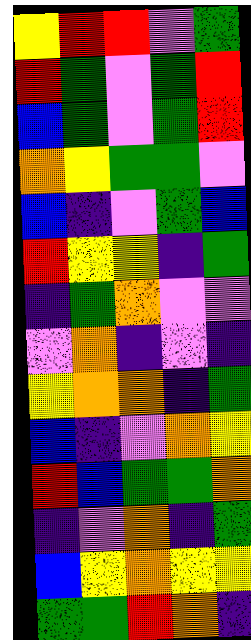[["yellow", "red", "red", "violet", "green"], ["red", "green", "violet", "green", "red"], ["blue", "green", "violet", "green", "red"], ["orange", "yellow", "green", "green", "violet"], ["blue", "indigo", "violet", "green", "blue"], ["red", "yellow", "yellow", "indigo", "green"], ["indigo", "green", "orange", "violet", "violet"], ["violet", "orange", "indigo", "violet", "indigo"], ["yellow", "orange", "orange", "indigo", "green"], ["blue", "indigo", "violet", "orange", "yellow"], ["red", "blue", "green", "green", "orange"], ["indigo", "violet", "orange", "indigo", "green"], ["blue", "yellow", "orange", "yellow", "yellow"], ["green", "green", "red", "orange", "indigo"]]